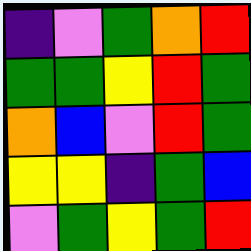[["indigo", "violet", "green", "orange", "red"], ["green", "green", "yellow", "red", "green"], ["orange", "blue", "violet", "red", "green"], ["yellow", "yellow", "indigo", "green", "blue"], ["violet", "green", "yellow", "green", "red"]]